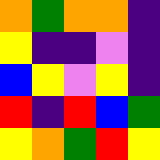[["orange", "green", "orange", "orange", "indigo"], ["yellow", "indigo", "indigo", "violet", "indigo"], ["blue", "yellow", "violet", "yellow", "indigo"], ["red", "indigo", "red", "blue", "green"], ["yellow", "orange", "green", "red", "yellow"]]